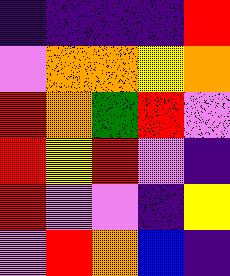[["indigo", "indigo", "indigo", "indigo", "red"], ["violet", "orange", "orange", "yellow", "orange"], ["red", "orange", "green", "red", "violet"], ["red", "yellow", "red", "violet", "indigo"], ["red", "violet", "violet", "indigo", "yellow"], ["violet", "red", "orange", "blue", "indigo"]]